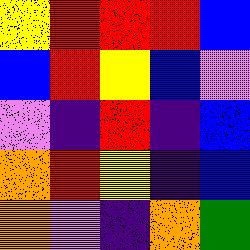[["yellow", "red", "red", "red", "blue"], ["blue", "red", "yellow", "blue", "violet"], ["violet", "indigo", "red", "indigo", "blue"], ["orange", "red", "yellow", "indigo", "blue"], ["orange", "violet", "indigo", "orange", "green"]]